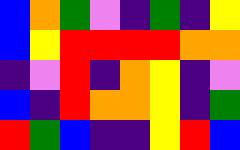[["blue", "orange", "green", "violet", "indigo", "green", "indigo", "yellow"], ["blue", "yellow", "red", "red", "red", "red", "orange", "orange"], ["indigo", "violet", "red", "indigo", "orange", "yellow", "indigo", "violet"], ["blue", "indigo", "red", "orange", "orange", "yellow", "indigo", "green"], ["red", "green", "blue", "indigo", "indigo", "yellow", "red", "blue"]]